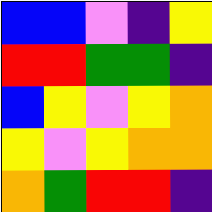[["blue", "blue", "violet", "indigo", "yellow"], ["red", "red", "green", "green", "indigo"], ["blue", "yellow", "violet", "yellow", "orange"], ["yellow", "violet", "yellow", "orange", "orange"], ["orange", "green", "red", "red", "indigo"]]